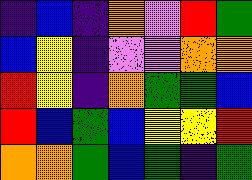[["indigo", "blue", "indigo", "orange", "violet", "red", "green"], ["blue", "yellow", "indigo", "violet", "violet", "orange", "orange"], ["red", "yellow", "indigo", "orange", "green", "green", "blue"], ["red", "blue", "green", "blue", "yellow", "yellow", "red"], ["orange", "orange", "green", "blue", "green", "indigo", "green"]]